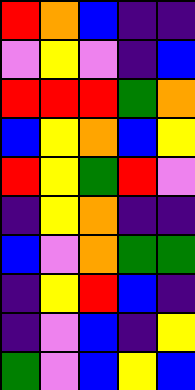[["red", "orange", "blue", "indigo", "indigo"], ["violet", "yellow", "violet", "indigo", "blue"], ["red", "red", "red", "green", "orange"], ["blue", "yellow", "orange", "blue", "yellow"], ["red", "yellow", "green", "red", "violet"], ["indigo", "yellow", "orange", "indigo", "indigo"], ["blue", "violet", "orange", "green", "green"], ["indigo", "yellow", "red", "blue", "indigo"], ["indigo", "violet", "blue", "indigo", "yellow"], ["green", "violet", "blue", "yellow", "blue"]]